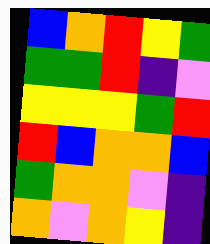[["blue", "orange", "red", "yellow", "green"], ["green", "green", "red", "indigo", "violet"], ["yellow", "yellow", "yellow", "green", "red"], ["red", "blue", "orange", "orange", "blue"], ["green", "orange", "orange", "violet", "indigo"], ["orange", "violet", "orange", "yellow", "indigo"]]